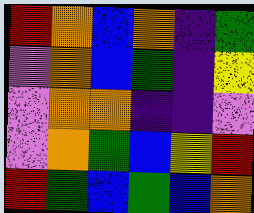[["red", "orange", "blue", "orange", "indigo", "green"], ["violet", "orange", "blue", "green", "indigo", "yellow"], ["violet", "orange", "orange", "indigo", "indigo", "violet"], ["violet", "orange", "green", "blue", "yellow", "red"], ["red", "green", "blue", "green", "blue", "orange"]]